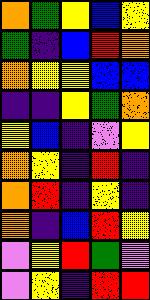[["orange", "green", "yellow", "blue", "yellow"], ["green", "indigo", "blue", "red", "orange"], ["orange", "yellow", "yellow", "blue", "blue"], ["indigo", "indigo", "yellow", "green", "orange"], ["yellow", "blue", "indigo", "violet", "yellow"], ["orange", "yellow", "indigo", "red", "indigo"], ["orange", "red", "indigo", "yellow", "indigo"], ["orange", "indigo", "blue", "red", "yellow"], ["violet", "yellow", "red", "green", "violet"], ["violet", "yellow", "indigo", "red", "red"]]